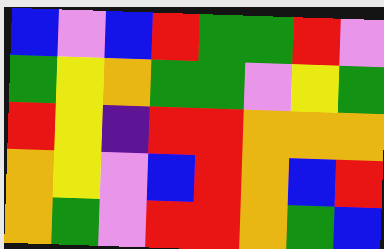[["blue", "violet", "blue", "red", "green", "green", "red", "violet"], ["green", "yellow", "orange", "green", "green", "violet", "yellow", "green"], ["red", "yellow", "indigo", "red", "red", "orange", "orange", "orange"], ["orange", "yellow", "violet", "blue", "red", "orange", "blue", "red"], ["orange", "green", "violet", "red", "red", "orange", "green", "blue"]]